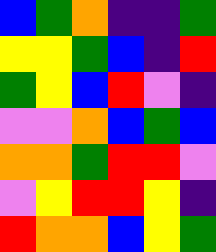[["blue", "green", "orange", "indigo", "indigo", "green"], ["yellow", "yellow", "green", "blue", "indigo", "red"], ["green", "yellow", "blue", "red", "violet", "indigo"], ["violet", "violet", "orange", "blue", "green", "blue"], ["orange", "orange", "green", "red", "red", "violet"], ["violet", "yellow", "red", "red", "yellow", "indigo"], ["red", "orange", "orange", "blue", "yellow", "green"]]